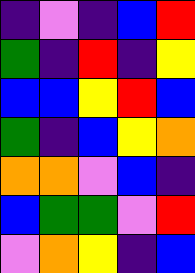[["indigo", "violet", "indigo", "blue", "red"], ["green", "indigo", "red", "indigo", "yellow"], ["blue", "blue", "yellow", "red", "blue"], ["green", "indigo", "blue", "yellow", "orange"], ["orange", "orange", "violet", "blue", "indigo"], ["blue", "green", "green", "violet", "red"], ["violet", "orange", "yellow", "indigo", "blue"]]